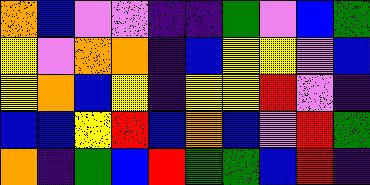[["orange", "blue", "violet", "violet", "indigo", "indigo", "green", "violet", "blue", "green"], ["yellow", "violet", "orange", "orange", "indigo", "blue", "yellow", "yellow", "violet", "blue"], ["yellow", "orange", "blue", "yellow", "indigo", "yellow", "yellow", "red", "violet", "indigo"], ["blue", "blue", "yellow", "red", "blue", "orange", "blue", "violet", "red", "green"], ["orange", "indigo", "green", "blue", "red", "green", "green", "blue", "red", "indigo"]]